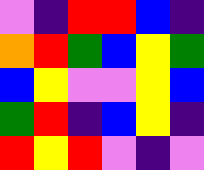[["violet", "indigo", "red", "red", "blue", "indigo"], ["orange", "red", "green", "blue", "yellow", "green"], ["blue", "yellow", "violet", "violet", "yellow", "blue"], ["green", "red", "indigo", "blue", "yellow", "indigo"], ["red", "yellow", "red", "violet", "indigo", "violet"]]